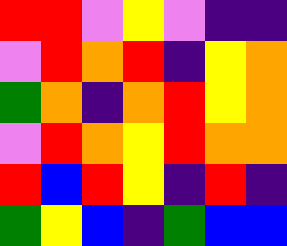[["red", "red", "violet", "yellow", "violet", "indigo", "indigo"], ["violet", "red", "orange", "red", "indigo", "yellow", "orange"], ["green", "orange", "indigo", "orange", "red", "yellow", "orange"], ["violet", "red", "orange", "yellow", "red", "orange", "orange"], ["red", "blue", "red", "yellow", "indigo", "red", "indigo"], ["green", "yellow", "blue", "indigo", "green", "blue", "blue"]]